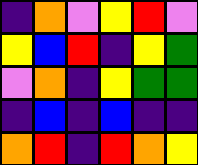[["indigo", "orange", "violet", "yellow", "red", "violet"], ["yellow", "blue", "red", "indigo", "yellow", "green"], ["violet", "orange", "indigo", "yellow", "green", "green"], ["indigo", "blue", "indigo", "blue", "indigo", "indigo"], ["orange", "red", "indigo", "red", "orange", "yellow"]]